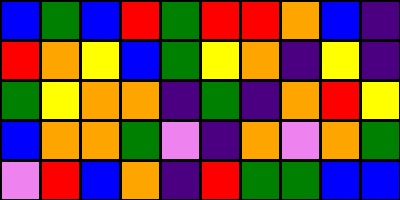[["blue", "green", "blue", "red", "green", "red", "red", "orange", "blue", "indigo"], ["red", "orange", "yellow", "blue", "green", "yellow", "orange", "indigo", "yellow", "indigo"], ["green", "yellow", "orange", "orange", "indigo", "green", "indigo", "orange", "red", "yellow"], ["blue", "orange", "orange", "green", "violet", "indigo", "orange", "violet", "orange", "green"], ["violet", "red", "blue", "orange", "indigo", "red", "green", "green", "blue", "blue"]]